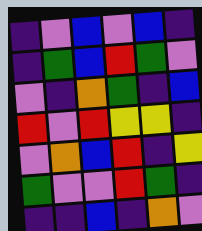[["indigo", "violet", "blue", "violet", "blue", "indigo"], ["indigo", "green", "blue", "red", "green", "violet"], ["violet", "indigo", "orange", "green", "indigo", "blue"], ["red", "violet", "red", "yellow", "yellow", "indigo"], ["violet", "orange", "blue", "red", "indigo", "yellow"], ["green", "violet", "violet", "red", "green", "indigo"], ["indigo", "indigo", "blue", "indigo", "orange", "violet"]]